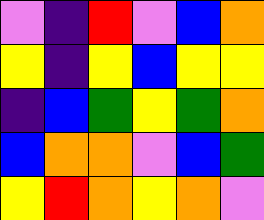[["violet", "indigo", "red", "violet", "blue", "orange"], ["yellow", "indigo", "yellow", "blue", "yellow", "yellow"], ["indigo", "blue", "green", "yellow", "green", "orange"], ["blue", "orange", "orange", "violet", "blue", "green"], ["yellow", "red", "orange", "yellow", "orange", "violet"]]